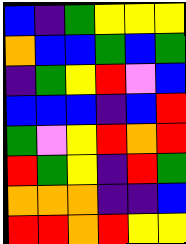[["blue", "indigo", "green", "yellow", "yellow", "yellow"], ["orange", "blue", "blue", "green", "blue", "green"], ["indigo", "green", "yellow", "red", "violet", "blue"], ["blue", "blue", "blue", "indigo", "blue", "red"], ["green", "violet", "yellow", "red", "orange", "red"], ["red", "green", "yellow", "indigo", "red", "green"], ["orange", "orange", "orange", "indigo", "indigo", "blue"], ["red", "red", "orange", "red", "yellow", "yellow"]]